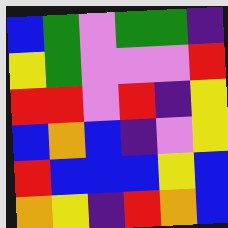[["blue", "green", "violet", "green", "green", "indigo"], ["yellow", "green", "violet", "violet", "violet", "red"], ["red", "red", "violet", "red", "indigo", "yellow"], ["blue", "orange", "blue", "indigo", "violet", "yellow"], ["red", "blue", "blue", "blue", "yellow", "blue"], ["orange", "yellow", "indigo", "red", "orange", "blue"]]